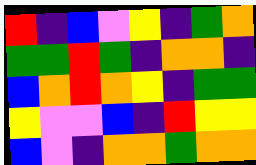[["red", "indigo", "blue", "violet", "yellow", "indigo", "green", "orange"], ["green", "green", "red", "green", "indigo", "orange", "orange", "indigo"], ["blue", "orange", "red", "orange", "yellow", "indigo", "green", "green"], ["yellow", "violet", "violet", "blue", "indigo", "red", "yellow", "yellow"], ["blue", "violet", "indigo", "orange", "orange", "green", "orange", "orange"]]